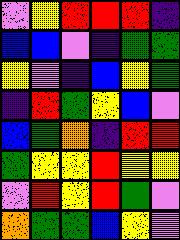[["violet", "yellow", "red", "red", "red", "indigo"], ["blue", "blue", "violet", "indigo", "green", "green"], ["yellow", "violet", "indigo", "blue", "yellow", "green"], ["indigo", "red", "green", "yellow", "blue", "violet"], ["blue", "green", "orange", "indigo", "red", "red"], ["green", "yellow", "yellow", "red", "yellow", "yellow"], ["violet", "red", "yellow", "red", "green", "violet"], ["orange", "green", "green", "blue", "yellow", "violet"]]